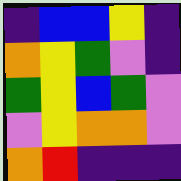[["indigo", "blue", "blue", "yellow", "indigo"], ["orange", "yellow", "green", "violet", "indigo"], ["green", "yellow", "blue", "green", "violet"], ["violet", "yellow", "orange", "orange", "violet"], ["orange", "red", "indigo", "indigo", "indigo"]]